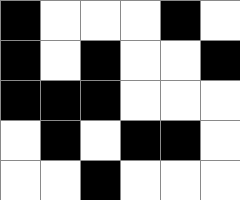[["black", "white", "white", "white", "black", "white"], ["black", "white", "black", "white", "white", "black"], ["black", "black", "black", "white", "white", "white"], ["white", "black", "white", "black", "black", "white"], ["white", "white", "black", "white", "white", "white"]]